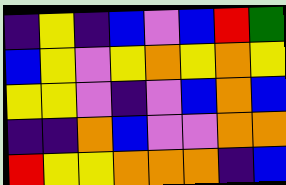[["indigo", "yellow", "indigo", "blue", "violet", "blue", "red", "green"], ["blue", "yellow", "violet", "yellow", "orange", "yellow", "orange", "yellow"], ["yellow", "yellow", "violet", "indigo", "violet", "blue", "orange", "blue"], ["indigo", "indigo", "orange", "blue", "violet", "violet", "orange", "orange"], ["red", "yellow", "yellow", "orange", "orange", "orange", "indigo", "blue"]]